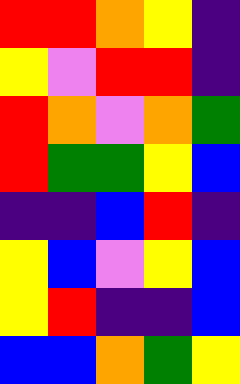[["red", "red", "orange", "yellow", "indigo"], ["yellow", "violet", "red", "red", "indigo"], ["red", "orange", "violet", "orange", "green"], ["red", "green", "green", "yellow", "blue"], ["indigo", "indigo", "blue", "red", "indigo"], ["yellow", "blue", "violet", "yellow", "blue"], ["yellow", "red", "indigo", "indigo", "blue"], ["blue", "blue", "orange", "green", "yellow"]]